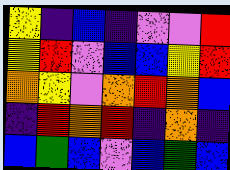[["yellow", "indigo", "blue", "indigo", "violet", "violet", "red"], ["yellow", "red", "violet", "blue", "blue", "yellow", "red"], ["orange", "yellow", "violet", "orange", "red", "orange", "blue"], ["indigo", "red", "orange", "red", "indigo", "orange", "indigo"], ["blue", "green", "blue", "violet", "blue", "green", "blue"]]